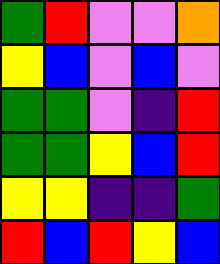[["green", "red", "violet", "violet", "orange"], ["yellow", "blue", "violet", "blue", "violet"], ["green", "green", "violet", "indigo", "red"], ["green", "green", "yellow", "blue", "red"], ["yellow", "yellow", "indigo", "indigo", "green"], ["red", "blue", "red", "yellow", "blue"]]